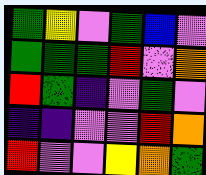[["green", "yellow", "violet", "green", "blue", "violet"], ["green", "green", "green", "red", "violet", "orange"], ["red", "green", "indigo", "violet", "green", "violet"], ["indigo", "indigo", "violet", "violet", "red", "orange"], ["red", "violet", "violet", "yellow", "orange", "green"]]